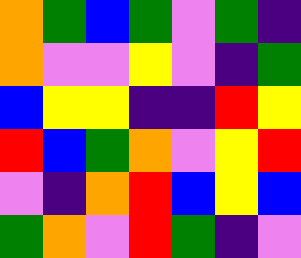[["orange", "green", "blue", "green", "violet", "green", "indigo"], ["orange", "violet", "violet", "yellow", "violet", "indigo", "green"], ["blue", "yellow", "yellow", "indigo", "indigo", "red", "yellow"], ["red", "blue", "green", "orange", "violet", "yellow", "red"], ["violet", "indigo", "orange", "red", "blue", "yellow", "blue"], ["green", "orange", "violet", "red", "green", "indigo", "violet"]]